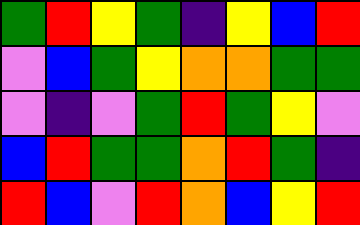[["green", "red", "yellow", "green", "indigo", "yellow", "blue", "red"], ["violet", "blue", "green", "yellow", "orange", "orange", "green", "green"], ["violet", "indigo", "violet", "green", "red", "green", "yellow", "violet"], ["blue", "red", "green", "green", "orange", "red", "green", "indigo"], ["red", "blue", "violet", "red", "orange", "blue", "yellow", "red"]]